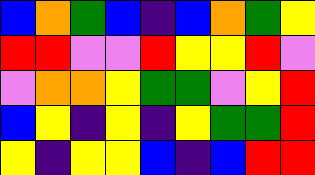[["blue", "orange", "green", "blue", "indigo", "blue", "orange", "green", "yellow"], ["red", "red", "violet", "violet", "red", "yellow", "yellow", "red", "violet"], ["violet", "orange", "orange", "yellow", "green", "green", "violet", "yellow", "red"], ["blue", "yellow", "indigo", "yellow", "indigo", "yellow", "green", "green", "red"], ["yellow", "indigo", "yellow", "yellow", "blue", "indigo", "blue", "red", "red"]]